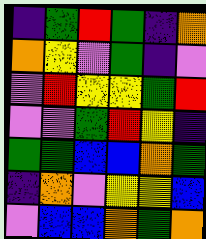[["indigo", "green", "red", "green", "indigo", "orange"], ["orange", "yellow", "violet", "green", "indigo", "violet"], ["violet", "red", "yellow", "yellow", "green", "red"], ["violet", "violet", "green", "red", "yellow", "indigo"], ["green", "green", "blue", "blue", "orange", "green"], ["indigo", "orange", "violet", "yellow", "yellow", "blue"], ["violet", "blue", "blue", "orange", "green", "orange"]]